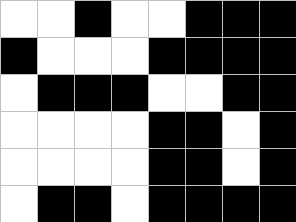[["white", "white", "black", "white", "white", "black", "black", "black"], ["black", "white", "white", "white", "black", "black", "black", "black"], ["white", "black", "black", "black", "white", "white", "black", "black"], ["white", "white", "white", "white", "black", "black", "white", "black"], ["white", "white", "white", "white", "black", "black", "white", "black"], ["white", "black", "black", "white", "black", "black", "black", "black"]]